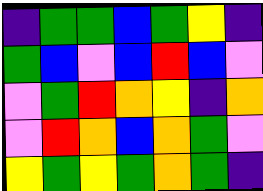[["indigo", "green", "green", "blue", "green", "yellow", "indigo"], ["green", "blue", "violet", "blue", "red", "blue", "violet"], ["violet", "green", "red", "orange", "yellow", "indigo", "orange"], ["violet", "red", "orange", "blue", "orange", "green", "violet"], ["yellow", "green", "yellow", "green", "orange", "green", "indigo"]]